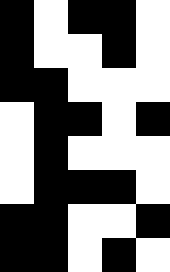[["black", "white", "black", "black", "white"], ["black", "white", "white", "black", "white"], ["black", "black", "white", "white", "white"], ["white", "black", "black", "white", "black"], ["white", "black", "white", "white", "white"], ["white", "black", "black", "black", "white"], ["black", "black", "white", "white", "black"], ["black", "black", "white", "black", "white"]]